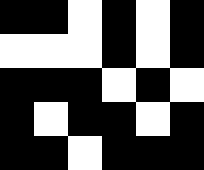[["black", "black", "white", "black", "white", "black"], ["white", "white", "white", "black", "white", "black"], ["black", "black", "black", "white", "black", "white"], ["black", "white", "black", "black", "white", "black"], ["black", "black", "white", "black", "black", "black"]]